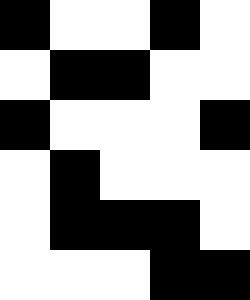[["black", "white", "white", "black", "white"], ["white", "black", "black", "white", "white"], ["black", "white", "white", "white", "black"], ["white", "black", "white", "white", "white"], ["white", "black", "black", "black", "white"], ["white", "white", "white", "black", "black"]]